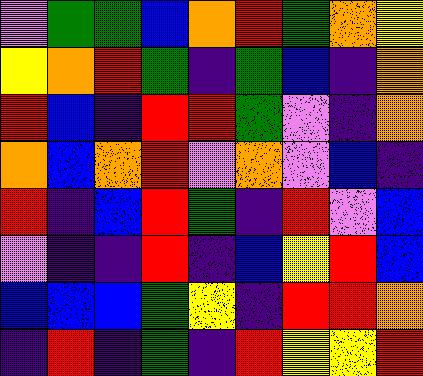[["violet", "green", "green", "blue", "orange", "red", "green", "orange", "yellow"], ["yellow", "orange", "red", "green", "indigo", "green", "blue", "indigo", "orange"], ["red", "blue", "indigo", "red", "red", "green", "violet", "indigo", "orange"], ["orange", "blue", "orange", "red", "violet", "orange", "violet", "blue", "indigo"], ["red", "indigo", "blue", "red", "green", "indigo", "red", "violet", "blue"], ["violet", "indigo", "indigo", "red", "indigo", "blue", "yellow", "red", "blue"], ["blue", "blue", "blue", "green", "yellow", "indigo", "red", "red", "orange"], ["indigo", "red", "indigo", "green", "indigo", "red", "yellow", "yellow", "red"]]